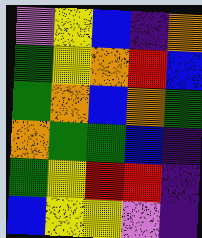[["violet", "yellow", "blue", "indigo", "orange"], ["green", "yellow", "orange", "red", "blue"], ["green", "orange", "blue", "orange", "green"], ["orange", "green", "green", "blue", "indigo"], ["green", "yellow", "red", "red", "indigo"], ["blue", "yellow", "yellow", "violet", "indigo"]]